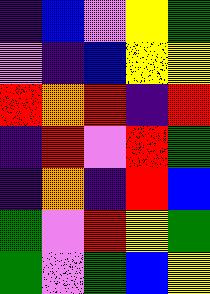[["indigo", "blue", "violet", "yellow", "green"], ["violet", "indigo", "blue", "yellow", "yellow"], ["red", "orange", "red", "indigo", "red"], ["indigo", "red", "violet", "red", "green"], ["indigo", "orange", "indigo", "red", "blue"], ["green", "violet", "red", "yellow", "green"], ["green", "violet", "green", "blue", "yellow"]]